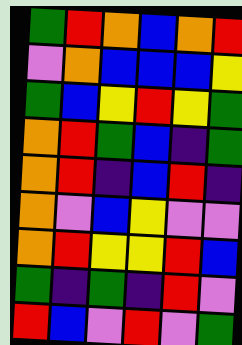[["green", "red", "orange", "blue", "orange", "red"], ["violet", "orange", "blue", "blue", "blue", "yellow"], ["green", "blue", "yellow", "red", "yellow", "green"], ["orange", "red", "green", "blue", "indigo", "green"], ["orange", "red", "indigo", "blue", "red", "indigo"], ["orange", "violet", "blue", "yellow", "violet", "violet"], ["orange", "red", "yellow", "yellow", "red", "blue"], ["green", "indigo", "green", "indigo", "red", "violet"], ["red", "blue", "violet", "red", "violet", "green"]]